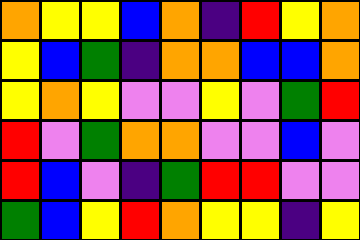[["orange", "yellow", "yellow", "blue", "orange", "indigo", "red", "yellow", "orange"], ["yellow", "blue", "green", "indigo", "orange", "orange", "blue", "blue", "orange"], ["yellow", "orange", "yellow", "violet", "violet", "yellow", "violet", "green", "red"], ["red", "violet", "green", "orange", "orange", "violet", "violet", "blue", "violet"], ["red", "blue", "violet", "indigo", "green", "red", "red", "violet", "violet"], ["green", "blue", "yellow", "red", "orange", "yellow", "yellow", "indigo", "yellow"]]